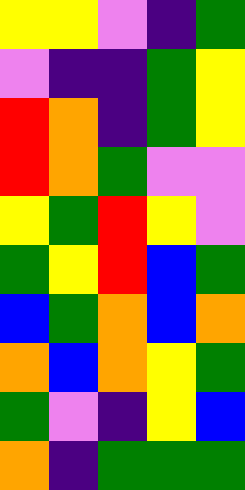[["yellow", "yellow", "violet", "indigo", "green"], ["violet", "indigo", "indigo", "green", "yellow"], ["red", "orange", "indigo", "green", "yellow"], ["red", "orange", "green", "violet", "violet"], ["yellow", "green", "red", "yellow", "violet"], ["green", "yellow", "red", "blue", "green"], ["blue", "green", "orange", "blue", "orange"], ["orange", "blue", "orange", "yellow", "green"], ["green", "violet", "indigo", "yellow", "blue"], ["orange", "indigo", "green", "green", "green"]]